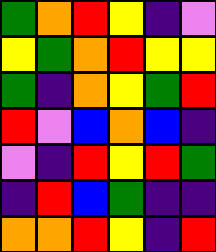[["green", "orange", "red", "yellow", "indigo", "violet"], ["yellow", "green", "orange", "red", "yellow", "yellow"], ["green", "indigo", "orange", "yellow", "green", "red"], ["red", "violet", "blue", "orange", "blue", "indigo"], ["violet", "indigo", "red", "yellow", "red", "green"], ["indigo", "red", "blue", "green", "indigo", "indigo"], ["orange", "orange", "red", "yellow", "indigo", "red"]]